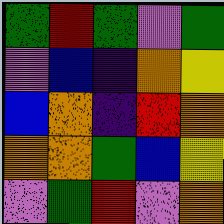[["green", "red", "green", "violet", "green"], ["violet", "blue", "indigo", "orange", "yellow"], ["blue", "orange", "indigo", "red", "orange"], ["orange", "orange", "green", "blue", "yellow"], ["violet", "green", "red", "violet", "orange"]]